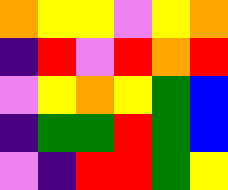[["orange", "yellow", "yellow", "violet", "yellow", "orange"], ["indigo", "red", "violet", "red", "orange", "red"], ["violet", "yellow", "orange", "yellow", "green", "blue"], ["indigo", "green", "green", "red", "green", "blue"], ["violet", "indigo", "red", "red", "green", "yellow"]]